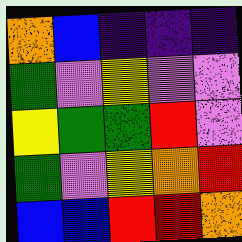[["orange", "blue", "indigo", "indigo", "indigo"], ["green", "violet", "yellow", "violet", "violet"], ["yellow", "green", "green", "red", "violet"], ["green", "violet", "yellow", "orange", "red"], ["blue", "blue", "red", "red", "orange"]]